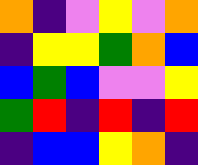[["orange", "indigo", "violet", "yellow", "violet", "orange"], ["indigo", "yellow", "yellow", "green", "orange", "blue"], ["blue", "green", "blue", "violet", "violet", "yellow"], ["green", "red", "indigo", "red", "indigo", "red"], ["indigo", "blue", "blue", "yellow", "orange", "indigo"]]